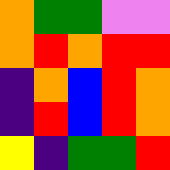[["orange", "green", "green", "violet", "violet"], ["orange", "red", "orange", "red", "red"], ["indigo", "orange", "blue", "red", "orange"], ["indigo", "red", "blue", "red", "orange"], ["yellow", "indigo", "green", "green", "red"]]